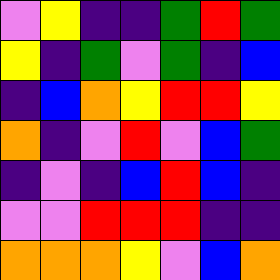[["violet", "yellow", "indigo", "indigo", "green", "red", "green"], ["yellow", "indigo", "green", "violet", "green", "indigo", "blue"], ["indigo", "blue", "orange", "yellow", "red", "red", "yellow"], ["orange", "indigo", "violet", "red", "violet", "blue", "green"], ["indigo", "violet", "indigo", "blue", "red", "blue", "indigo"], ["violet", "violet", "red", "red", "red", "indigo", "indigo"], ["orange", "orange", "orange", "yellow", "violet", "blue", "orange"]]